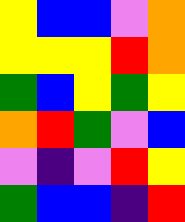[["yellow", "blue", "blue", "violet", "orange"], ["yellow", "yellow", "yellow", "red", "orange"], ["green", "blue", "yellow", "green", "yellow"], ["orange", "red", "green", "violet", "blue"], ["violet", "indigo", "violet", "red", "yellow"], ["green", "blue", "blue", "indigo", "red"]]